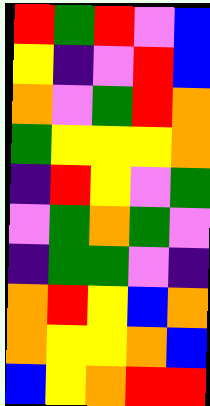[["red", "green", "red", "violet", "blue"], ["yellow", "indigo", "violet", "red", "blue"], ["orange", "violet", "green", "red", "orange"], ["green", "yellow", "yellow", "yellow", "orange"], ["indigo", "red", "yellow", "violet", "green"], ["violet", "green", "orange", "green", "violet"], ["indigo", "green", "green", "violet", "indigo"], ["orange", "red", "yellow", "blue", "orange"], ["orange", "yellow", "yellow", "orange", "blue"], ["blue", "yellow", "orange", "red", "red"]]